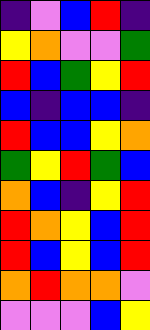[["indigo", "violet", "blue", "red", "indigo"], ["yellow", "orange", "violet", "violet", "green"], ["red", "blue", "green", "yellow", "red"], ["blue", "indigo", "blue", "blue", "indigo"], ["red", "blue", "blue", "yellow", "orange"], ["green", "yellow", "red", "green", "blue"], ["orange", "blue", "indigo", "yellow", "red"], ["red", "orange", "yellow", "blue", "red"], ["red", "blue", "yellow", "blue", "red"], ["orange", "red", "orange", "orange", "violet"], ["violet", "violet", "violet", "blue", "yellow"]]